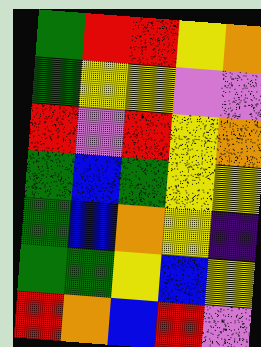[["green", "red", "red", "yellow", "orange"], ["green", "yellow", "yellow", "violet", "violet"], ["red", "violet", "red", "yellow", "orange"], ["green", "blue", "green", "yellow", "yellow"], ["green", "blue", "orange", "yellow", "indigo"], ["green", "green", "yellow", "blue", "yellow"], ["red", "orange", "blue", "red", "violet"]]